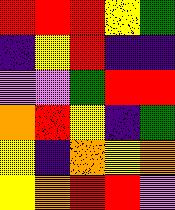[["red", "red", "red", "yellow", "green"], ["indigo", "yellow", "red", "indigo", "indigo"], ["violet", "violet", "green", "red", "red"], ["orange", "red", "yellow", "indigo", "green"], ["yellow", "indigo", "orange", "yellow", "orange"], ["yellow", "orange", "red", "red", "violet"]]